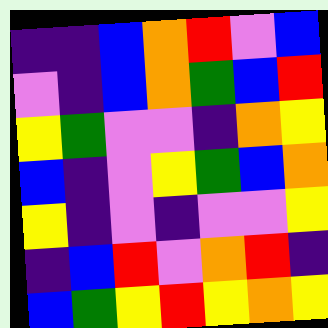[["indigo", "indigo", "blue", "orange", "red", "violet", "blue"], ["violet", "indigo", "blue", "orange", "green", "blue", "red"], ["yellow", "green", "violet", "violet", "indigo", "orange", "yellow"], ["blue", "indigo", "violet", "yellow", "green", "blue", "orange"], ["yellow", "indigo", "violet", "indigo", "violet", "violet", "yellow"], ["indigo", "blue", "red", "violet", "orange", "red", "indigo"], ["blue", "green", "yellow", "red", "yellow", "orange", "yellow"]]